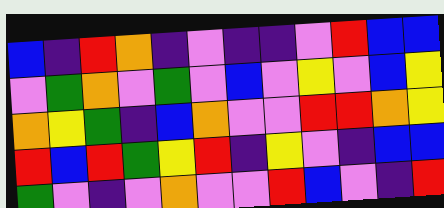[["blue", "indigo", "red", "orange", "indigo", "violet", "indigo", "indigo", "violet", "red", "blue", "blue"], ["violet", "green", "orange", "violet", "green", "violet", "blue", "violet", "yellow", "violet", "blue", "yellow"], ["orange", "yellow", "green", "indigo", "blue", "orange", "violet", "violet", "red", "red", "orange", "yellow"], ["red", "blue", "red", "green", "yellow", "red", "indigo", "yellow", "violet", "indigo", "blue", "blue"], ["green", "violet", "indigo", "violet", "orange", "violet", "violet", "red", "blue", "violet", "indigo", "red"]]